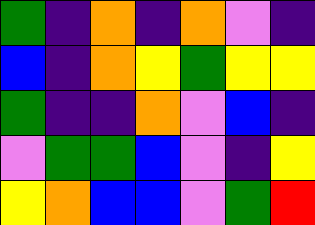[["green", "indigo", "orange", "indigo", "orange", "violet", "indigo"], ["blue", "indigo", "orange", "yellow", "green", "yellow", "yellow"], ["green", "indigo", "indigo", "orange", "violet", "blue", "indigo"], ["violet", "green", "green", "blue", "violet", "indigo", "yellow"], ["yellow", "orange", "blue", "blue", "violet", "green", "red"]]